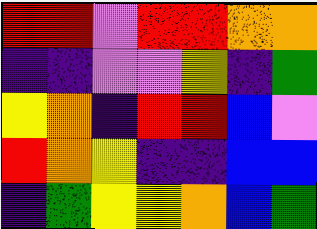[["red", "red", "violet", "red", "red", "orange", "orange"], ["indigo", "indigo", "violet", "violet", "yellow", "indigo", "green"], ["yellow", "orange", "indigo", "red", "red", "blue", "violet"], ["red", "orange", "yellow", "indigo", "indigo", "blue", "blue"], ["indigo", "green", "yellow", "yellow", "orange", "blue", "green"]]